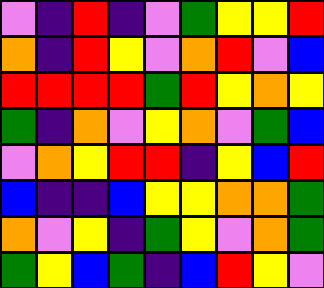[["violet", "indigo", "red", "indigo", "violet", "green", "yellow", "yellow", "red"], ["orange", "indigo", "red", "yellow", "violet", "orange", "red", "violet", "blue"], ["red", "red", "red", "red", "green", "red", "yellow", "orange", "yellow"], ["green", "indigo", "orange", "violet", "yellow", "orange", "violet", "green", "blue"], ["violet", "orange", "yellow", "red", "red", "indigo", "yellow", "blue", "red"], ["blue", "indigo", "indigo", "blue", "yellow", "yellow", "orange", "orange", "green"], ["orange", "violet", "yellow", "indigo", "green", "yellow", "violet", "orange", "green"], ["green", "yellow", "blue", "green", "indigo", "blue", "red", "yellow", "violet"]]